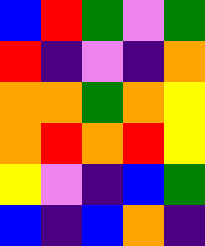[["blue", "red", "green", "violet", "green"], ["red", "indigo", "violet", "indigo", "orange"], ["orange", "orange", "green", "orange", "yellow"], ["orange", "red", "orange", "red", "yellow"], ["yellow", "violet", "indigo", "blue", "green"], ["blue", "indigo", "blue", "orange", "indigo"]]